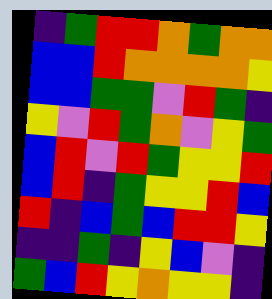[["indigo", "green", "red", "red", "orange", "green", "orange", "orange"], ["blue", "blue", "red", "orange", "orange", "orange", "orange", "yellow"], ["blue", "blue", "green", "green", "violet", "red", "green", "indigo"], ["yellow", "violet", "red", "green", "orange", "violet", "yellow", "green"], ["blue", "red", "violet", "red", "green", "yellow", "yellow", "red"], ["blue", "red", "indigo", "green", "yellow", "yellow", "red", "blue"], ["red", "indigo", "blue", "green", "blue", "red", "red", "yellow"], ["indigo", "indigo", "green", "indigo", "yellow", "blue", "violet", "indigo"], ["green", "blue", "red", "yellow", "orange", "yellow", "yellow", "indigo"]]